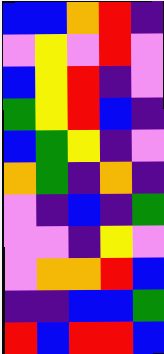[["blue", "blue", "orange", "red", "indigo"], ["violet", "yellow", "violet", "red", "violet"], ["blue", "yellow", "red", "indigo", "violet"], ["green", "yellow", "red", "blue", "indigo"], ["blue", "green", "yellow", "indigo", "violet"], ["orange", "green", "indigo", "orange", "indigo"], ["violet", "indigo", "blue", "indigo", "green"], ["violet", "violet", "indigo", "yellow", "violet"], ["violet", "orange", "orange", "red", "blue"], ["indigo", "indigo", "blue", "blue", "green"], ["red", "blue", "red", "red", "blue"]]